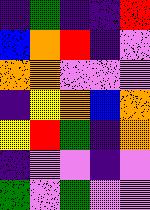[["indigo", "green", "indigo", "indigo", "red"], ["blue", "orange", "red", "indigo", "violet"], ["orange", "orange", "violet", "violet", "violet"], ["indigo", "yellow", "orange", "blue", "orange"], ["yellow", "red", "green", "indigo", "orange"], ["indigo", "violet", "violet", "indigo", "violet"], ["green", "violet", "green", "violet", "violet"]]